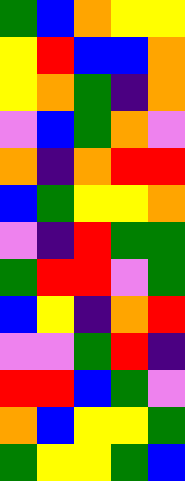[["green", "blue", "orange", "yellow", "yellow"], ["yellow", "red", "blue", "blue", "orange"], ["yellow", "orange", "green", "indigo", "orange"], ["violet", "blue", "green", "orange", "violet"], ["orange", "indigo", "orange", "red", "red"], ["blue", "green", "yellow", "yellow", "orange"], ["violet", "indigo", "red", "green", "green"], ["green", "red", "red", "violet", "green"], ["blue", "yellow", "indigo", "orange", "red"], ["violet", "violet", "green", "red", "indigo"], ["red", "red", "blue", "green", "violet"], ["orange", "blue", "yellow", "yellow", "green"], ["green", "yellow", "yellow", "green", "blue"]]